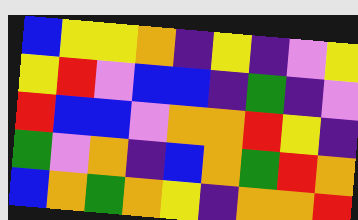[["blue", "yellow", "yellow", "orange", "indigo", "yellow", "indigo", "violet", "yellow"], ["yellow", "red", "violet", "blue", "blue", "indigo", "green", "indigo", "violet"], ["red", "blue", "blue", "violet", "orange", "orange", "red", "yellow", "indigo"], ["green", "violet", "orange", "indigo", "blue", "orange", "green", "red", "orange"], ["blue", "orange", "green", "orange", "yellow", "indigo", "orange", "orange", "red"]]